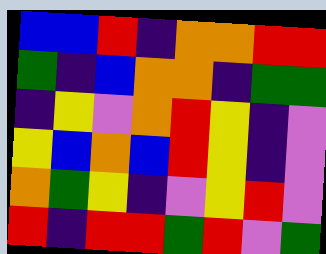[["blue", "blue", "red", "indigo", "orange", "orange", "red", "red"], ["green", "indigo", "blue", "orange", "orange", "indigo", "green", "green"], ["indigo", "yellow", "violet", "orange", "red", "yellow", "indigo", "violet"], ["yellow", "blue", "orange", "blue", "red", "yellow", "indigo", "violet"], ["orange", "green", "yellow", "indigo", "violet", "yellow", "red", "violet"], ["red", "indigo", "red", "red", "green", "red", "violet", "green"]]